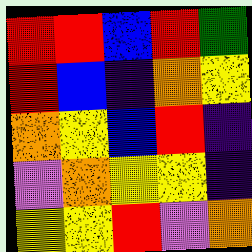[["red", "red", "blue", "red", "green"], ["red", "blue", "indigo", "orange", "yellow"], ["orange", "yellow", "blue", "red", "indigo"], ["violet", "orange", "yellow", "yellow", "indigo"], ["yellow", "yellow", "red", "violet", "orange"]]